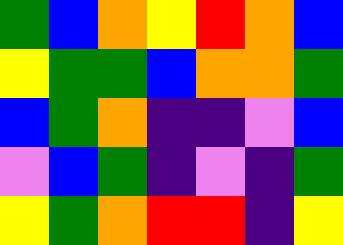[["green", "blue", "orange", "yellow", "red", "orange", "blue"], ["yellow", "green", "green", "blue", "orange", "orange", "green"], ["blue", "green", "orange", "indigo", "indigo", "violet", "blue"], ["violet", "blue", "green", "indigo", "violet", "indigo", "green"], ["yellow", "green", "orange", "red", "red", "indigo", "yellow"]]